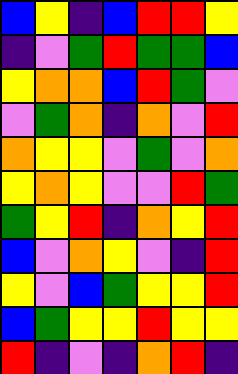[["blue", "yellow", "indigo", "blue", "red", "red", "yellow"], ["indigo", "violet", "green", "red", "green", "green", "blue"], ["yellow", "orange", "orange", "blue", "red", "green", "violet"], ["violet", "green", "orange", "indigo", "orange", "violet", "red"], ["orange", "yellow", "yellow", "violet", "green", "violet", "orange"], ["yellow", "orange", "yellow", "violet", "violet", "red", "green"], ["green", "yellow", "red", "indigo", "orange", "yellow", "red"], ["blue", "violet", "orange", "yellow", "violet", "indigo", "red"], ["yellow", "violet", "blue", "green", "yellow", "yellow", "red"], ["blue", "green", "yellow", "yellow", "red", "yellow", "yellow"], ["red", "indigo", "violet", "indigo", "orange", "red", "indigo"]]